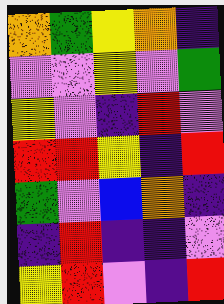[["orange", "green", "yellow", "orange", "indigo"], ["violet", "violet", "yellow", "violet", "green"], ["yellow", "violet", "indigo", "red", "violet"], ["red", "red", "yellow", "indigo", "red"], ["green", "violet", "blue", "orange", "indigo"], ["indigo", "red", "indigo", "indigo", "violet"], ["yellow", "red", "violet", "indigo", "red"]]